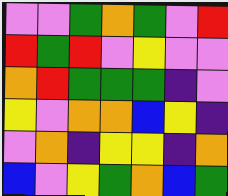[["violet", "violet", "green", "orange", "green", "violet", "red"], ["red", "green", "red", "violet", "yellow", "violet", "violet"], ["orange", "red", "green", "green", "green", "indigo", "violet"], ["yellow", "violet", "orange", "orange", "blue", "yellow", "indigo"], ["violet", "orange", "indigo", "yellow", "yellow", "indigo", "orange"], ["blue", "violet", "yellow", "green", "orange", "blue", "green"]]